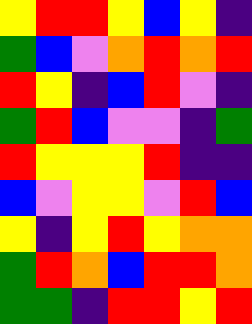[["yellow", "red", "red", "yellow", "blue", "yellow", "indigo"], ["green", "blue", "violet", "orange", "red", "orange", "red"], ["red", "yellow", "indigo", "blue", "red", "violet", "indigo"], ["green", "red", "blue", "violet", "violet", "indigo", "green"], ["red", "yellow", "yellow", "yellow", "red", "indigo", "indigo"], ["blue", "violet", "yellow", "yellow", "violet", "red", "blue"], ["yellow", "indigo", "yellow", "red", "yellow", "orange", "orange"], ["green", "red", "orange", "blue", "red", "red", "orange"], ["green", "green", "indigo", "red", "red", "yellow", "red"]]